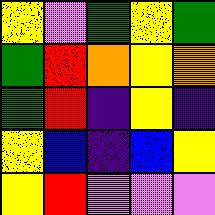[["yellow", "violet", "green", "yellow", "green"], ["green", "red", "orange", "yellow", "orange"], ["green", "red", "indigo", "yellow", "indigo"], ["yellow", "blue", "indigo", "blue", "yellow"], ["yellow", "red", "violet", "violet", "violet"]]